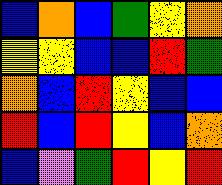[["blue", "orange", "blue", "green", "yellow", "orange"], ["yellow", "yellow", "blue", "blue", "red", "green"], ["orange", "blue", "red", "yellow", "blue", "blue"], ["red", "blue", "red", "yellow", "blue", "orange"], ["blue", "violet", "green", "red", "yellow", "red"]]